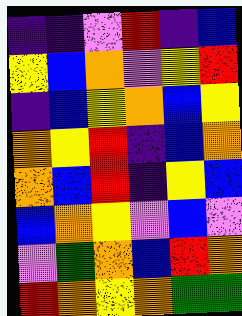[["indigo", "indigo", "violet", "red", "indigo", "blue"], ["yellow", "blue", "orange", "violet", "yellow", "red"], ["indigo", "blue", "yellow", "orange", "blue", "yellow"], ["orange", "yellow", "red", "indigo", "blue", "orange"], ["orange", "blue", "red", "indigo", "yellow", "blue"], ["blue", "orange", "yellow", "violet", "blue", "violet"], ["violet", "green", "orange", "blue", "red", "orange"], ["red", "orange", "yellow", "orange", "green", "green"]]